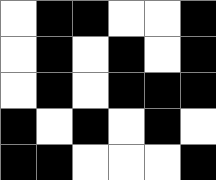[["white", "black", "black", "white", "white", "black"], ["white", "black", "white", "black", "white", "black"], ["white", "black", "white", "black", "black", "black"], ["black", "white", "black", "white", "black", "white"], ["black", "black", "white", "white", "white", "black"]]